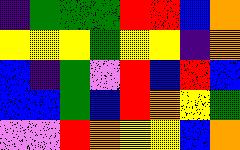[["indigo", "green", "green", "green", "red", "red", "blue", "orange"], ["yellow", "yellow", "yellow", "green", "yellow", "yellow", "indigo", "orange"], ["blue", "indigo", "green", "violet", "red", "blue", "red", "blue"], ["blue", "blue", "green", "blue", "red", "orange", "yellow", "green"], ["violet", "violet", "red", "orange", "yellow", "yellow", "blue", "orange"]]